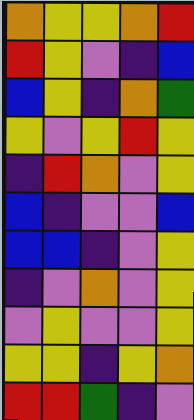[["orange", "yellow", "yellow", "orange", "red"], ["red", "yellow", "violet", "indigo", "blue"], ["blue", "yellow", "indigo", "orange", "green"], ["yellow", "violet", "yellow", "red", "yellow"], ["indigo", "red", "orange", "violet", "yellow"], ["blue", "indigo", "violet", "violet", "blue"], ["blue", "blue", "indigo", "violet", "yellow"], ["indigo", "violet", "orange", "violet", "yellow"], ["violet", "yellow", "violet", "violet", "yellow"], ["yellow", "yellow", "indigo", "yellow", "orange"], ["red", "red", "green", "indigo", "violet"]]